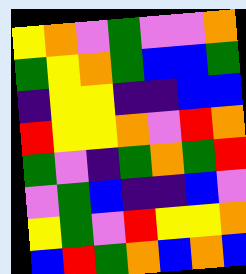[["yellow", "orange", "violet", "green", "violet", "violet", "orange"], ["green", "yellow", "orange", "green", "blue", "blue", "green"], ["indigo", "yellow", "yellow", "indigo", "indigo", "blue", "blue"], ["red", "yellow", "yellow", "orange", "violet", "red", "orange"], ["green", "violet", "indigo", "green", "orange", "green", "red"], ["violet", "green", "blue", "indigo", "indigo", "blue", "violet"], ["yellow", "green", "violet", "red", "yellow", "yellow", "orange"], ["blue", "red", "green", "orange", "blue", "orange", "blue"]]